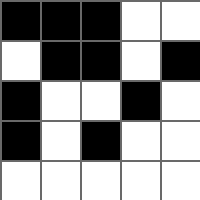[["black", "black", "black", "white", "white"], ["white", "black", "black", "white", "black"], ["black", "white", "white", "black", "white"], ["black", "white", "black", "white", "white"], ["white", "white", "white", "white", "white"]]